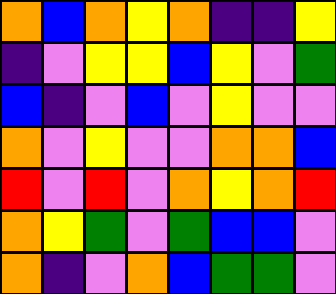[["orange", "blue", "orange", "yellow", "orange", "indigo", "indigo", "yellow"], ["indigo", "violet", "yellow", "yellow", "blue", "yellow", "violet", "green"], ["blue", "indigo", "violet", "blue", "violet", "yellow", "violet", "violet"], ["orange", "violet", "yellow", "violet", "violet", "orange", "orange", "blue"], ["red", "violet", "red", "violet", "orange", "yellow", "orange", "red"], ["orange", "yellow", "green", "violet", "green", "blue", "blue", "violet"], ["orange", "indigo", "violet", "orange", "blue", "green", "green", "violet"]]